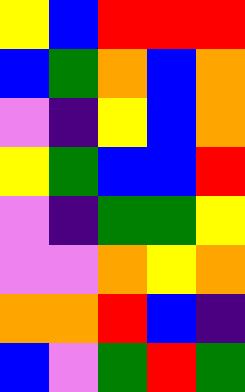[["yellow", "blue", "red", "red", "red"], ["blue", "green", "orange", "blue", "orange"], ["violet", "indigo", "yellow", "blue", "orange"], ["yellow", "green", "blue", "blue", "red"], ["violet", "indigo", "green", "green", "yellow"], ["violet", "violet", "orange", "yellow", "orange"], ["orange", "orange", "red", "blue", "indigo"], ["blue", "violet", "green", "red", "green"]]